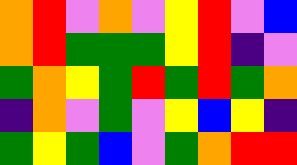[["orange", "red", "violet", "orange", "violet", "yellow", "red", "violet", "blue"], ["orange", "red", "green", "green", "green", "yellow", "red", "indigo", "violet"], ["green", "orange", "yellow", "green", "red", "green", "red", "green", "orange"], ["indigo", "orange", "violet", "green", "violet", "yellow", "blue", "yellow", "indigo"], ["green", "yellow", "green", "blue", "violet", "green", "orange", "red", "red"]]